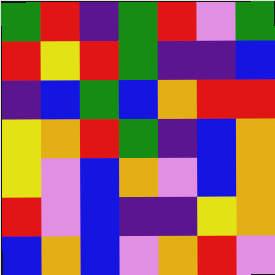[["green", "red", "indigo", "green", "red", "violet", "green"], ["red", "yellow", "red", "green", "indigo", "indigo", "blue"], ["indigo", "blue", "green", "blue", "orange", "red", "red"], ["yellow", "orange", "red", "green", "indigo", "blue", "orange"], ["yellow", "violet", "blue", "orange", "violet", "blue", "orange"], ["red", "violet", "blue", "indigo", "indigo", "yellow", "orange"], ["blue", "orange", "blue", "violet", "orange", "red", "violet"]]